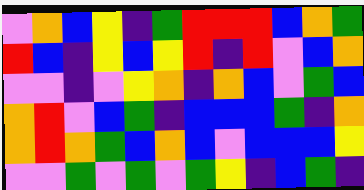[["violet", "orange", "blue", "yellow", "indigo", "green", "red", "red", "red", "blue", "orange", "green"], ["red", "blue", "indigo", "yellow", "blue", "yellow", "red", "indigo", "red", "violet", "blue", "orange"], ["violet", "violet", "indigo", "violet", "yellow", "orange", "indigo", "orange", "blue", "violet", "green", "blue"], ["orange", "red", "violet", "blue", "green", "indigo", "blue", "blue", "blue", "green", "indigo", "orange"], ["orange", "red", "orange", "green", "blue", "orange", "blue", "violet", "blue", "blue", "blue", "yellow"], ["violet", "violet", "green", "violet", "green", "violet", "green", "yellow", "indigo", "blue", "green", "indigo"]]